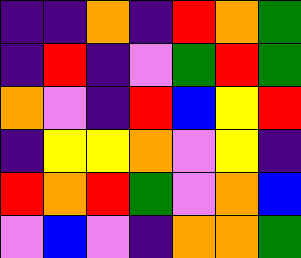[["indigo", "indigo", "orange", "indigo", "red", "orange", "green"], ["indigo", "red", "indigo", "violet", "green", "red", "green"], ["orange", "violet", "indigo", "red", "blue", "yellow", "red"], ["indigo", "yellow", "yellow", "orange", "violet", "yellow", "indigo"], ["red", "orange", "red", "green", "violet", "orange", "blue"], ["violet", "blue", "violet", "indigo", "orange", "orange", "green"]]